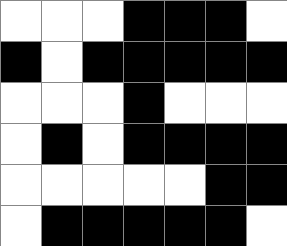[["white", "white", "white", "black", "black", "black", "white"], ["black", "white", "black", "black", "black", "black", "black"], ["white", "white", "white", "black", "white", "white", "white"], ["white", "black", "white", "black", "black", "black", "black"], ["white", "white", "white", "white", "white", "black", "black"], ["white", "black", "black", "black", "black", "black", "white"]]